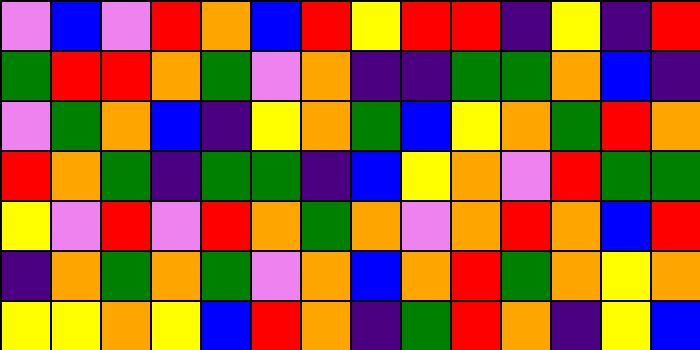[["violet", "blue", "violet", "red", "orange", "blue", "red", "yellow", "red", "red", "indigo", "yellow", "indigo", "red"], ["green", "red", "red", "orange", "green", "violet", "orange", "indigo", "indigo", "green", "green", "orange", "blue", "indigo"], ["violet", "green", "orange", "blue", "indigo", "yellow", "orange", "green", "blue", "yellow", "orange", "green", "red", "orange"], ["red", "orange", "green", "indigo", "green", "green", "indigo", "blue", "yellow", "orange", "violet", "red", "green", "green"], ["yellow", "violet", "red", "violet", "red", "orange", "green", "orange", "violet", "orange", "red", "orange", "blue", "red"], ["indigo", "orange", "green", "orange", "green", "violet", "orange", "blue", "orange", "red", "green", "orange", "yellow", "orange"], ["yellow", "yellow", "orange", "yellow", "blue", "red", "orange", "indigo", "green", "red", "orange", "indigo", "yellow", "blue"]]